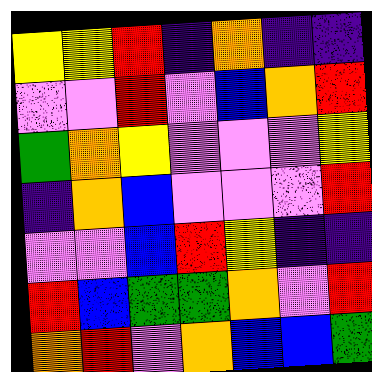[["yellow", "yellow", "red", "indigo", "orange", "indigo", "indigo"], ["violet", "violet", "red", "violet", "blue", "orange", "red"], ["green", "orange", "yellow", "violet", "violet", "violet", "yellow"], ["indigo", "orange", "blue", "violet", "violet", "violet", "red"], ["violet", "violet", "blue", "red", "yellow", "indigo", "indigo"], ["red", "blue", "green", "green", "orange", "violet", "red"], ["orange", "red", "violet", "orange", "blue", "blue", "green"]]